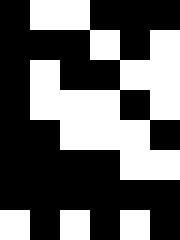[["black", "white", "white", "black", "black", "black"], ["black", "black", "black", "white", "black", "white"], ["black", "white", "black", "black", "white", "white"], ["black", "white", "white", "white", "black", "white"], ["black", "black", "white", "white", "white", "black"], ["black", "black", "black", "black", "white", "white"], ["black", "black", "black", "black", "black", "black"], ["white", "black", "white", "black", "white", "black"]]